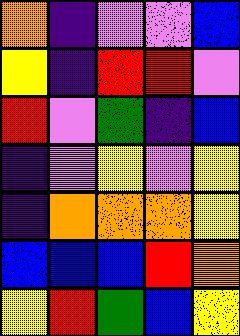[["orange", "indigo", "violet", "violet", "blue"], ["yellow", "indigo", "red", "red", "violet"], ["red", "violet", "green", "indigo", "blue"], ["indigo", "violet", "yellow", "violet", "yellow"], ["indigo", "orange", "orange", "orange", "yellow"], ["blue", "blue", "blue", "red", "orange"], ["yellow", "red", "green", "blue", "yellow"]]